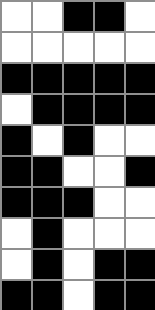[["white", "white", "black", "black", "white"], ["white", "white", "white", "white", "white"], ["black", "black", "black", "black", "black"], ["white", "black", "black", "black", "black"], ["black", "white", "black", "white", "white"], ["black", "black", "white", "white", "black"], ["black", "black", "black", "white", "white"], ["white", "black", "white", "white", "white"], ["white", "black", "white", "black", "black"], ["black", "black", "white", "black", "black"]]